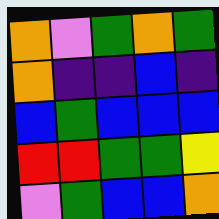[["orange", "violet", "green", "orange", "green"], ["orange", "indigo", "indigo", "blue", "indigo"], ["blue", "green", "blue", "blue", "blue"], ["red", "red", "green", "green", "yellow"], ["violet", "green", "blue", "blue", "orange"]]